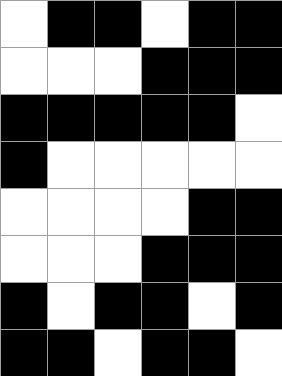[["white", "black", "black", "white", "black", "black"], ["white", "white", "white", "black", "black", "black"], ["black", "black", "black", "black", "black", "white"], ["black", "white", "white", "white", "white", "white"], ["white", "white", "white", "white", "black", "black"], ["white", "white", "white", "black", "black", "black"], ["black", "white", "black", "black", "white", "black"], ["black", "black", "white", "black", "black", "white"]]